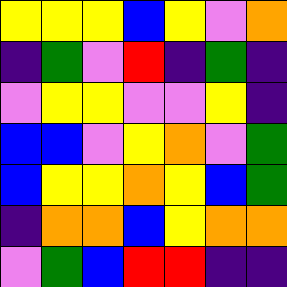[["yellow", "yellow", "yellow", "blue", "yellow", "violet", "orange"], ["indigo", "green", "violet", "red", "indigo", "green", "indigo"], ["violet", "yellow", "yellow", "violet", "violet", "yellow", "indigo"], ["blue", "blue", "violet", "yellow", "orange", "violet", "green"], ["blue", "yellow", "yellow", "orange", "yellow", "blue", "green"], ["indigo", "orange", "orange", "blue", "yellow", "orange", "orange"], ["violet", "green", "blue", "red", "red", "indigo", "indigo"]]